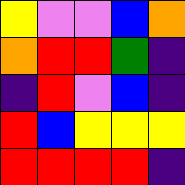[["yellow", "violet", "violet", "blue", "orange"], ["orange", "red", "red", "green", "indigo"], ["indigo", "red", "violet", "blue", "indigo"], ["red", "blue", "yellow", "yellow", "yellow"], ["red", "red", "red", "red", "indigo"]]